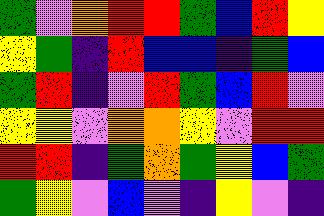[["green", "violet", "orange", "red", "red", "green", "blue", "red", "yellow"], ["yellow", "green", "indigo", "red", "blue", "blue", "indigo", "green", "blue"], ["green", "red", "indigo", "violet", "red", "green", "blue", "red", "violet"], ["yellow", "yellow", "violet", "orange", "orange", "yellow", "violet", "red", "red"], ["red", "red", "indigo", "green", "orange", "green", "yellow", "blue", "green"], ["green", "yellow", "violet", "blue", "violet", "indigo", "yellow", "violet", "indigo"]]